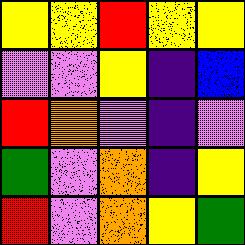[["yellow", "yellow", "red", "yellow", "yellow"], ["violet", "violet", "yellow", "indigo", "blue"], ["red", "orange", "violet", "indigo", "violet"], ["green", "violet", "orange", "indigo", "yellow"], ["red", "violet", "orange", "yellow", "green"]]